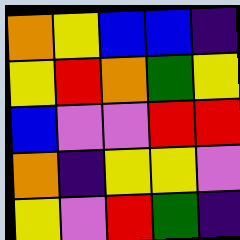[["orange", "yellow", "blue", "blue", "indigo"], ["yellow", "red", "orange", "green", "yellow"], ["blue", "violet", "violet", "red", "red"], ["orange", "indigo", "yellow", "yellow", "violet"], ["yellow", "violet", "red", "green", "indigo"]]